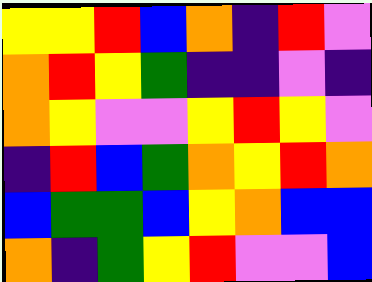[["yellow", "yellow", "red", "blue", "orange", "indigo", "red", "violet"], ["orange", "red", "yellow", "green", "indigo", "indigo", "violet", "indigo"], ["orange", "yellow", "violet", "violet", "yellow", "red", "yellow", "violet"], ["indigo", "red", "blue", "green", "orange", "yellow", "red", "orange"], ["blue", "green", "green", "blue", "yellow", "orange", "blue", "blue"], ["orange", "indigo", "green", "yellow", "red", "violet", "violet", "blue"]]